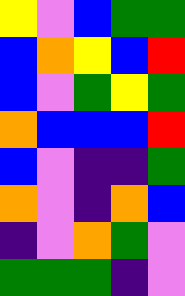[["yellow", "violet", "blue", "green", "green"], ["blue", "orange", "yellow", "blue", "red"], ["blue", "violet", "green", "yellow", "green"], ["orange", "blue", "blue", "blue", "red"], ["blue", "violet", "indigo", "indigo", "green"], ["orange", "violet", "indigo", "orange", "blue"], ["indigo", "violet", "orange", "green", "violet"], ["green", "green", "green", "indigo", "violet"]]